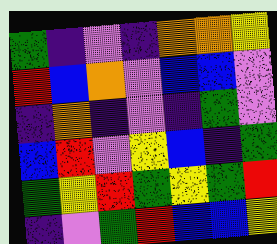[["green", "indigo", "violet", "indigo", "orange", "orange", "yellow"], ["red", "blue", "orange", "violet", "blue", "blue", "violet"], ["indigo", "orange", "indigo", "violet", "indigo", "green", "violet"], ["blue", "red", "violet", "yellow", "blue", "indigo", "green"], ["green", "yellow", "red", "green", "yellow", "green", "red"], ["indigo", "violet", "green", "red", "blue", "blue", "yellow"]]